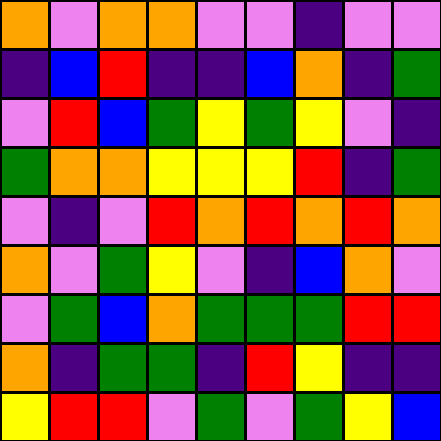[["orange", "violet", "orange", "orange", "violet", "violet", "indigo", "violet", "violet"], ["indigo", "blue", "red", "indigo", "indigo", "blue", "orange", "indigo", "green"], ["violet", "red", "blue", "green", "yellow", "green", "yellow", "violet", "indigo"], ["green", "orange", "orange", "yellow", "yellow", "yellow", "red", "indigo", "green"], ["violet", "indigo", "violet", "red", "orange", "red", "orange", "red", "orange"], ["orange", "violet", "green", "yellow", "violet", "indigo", "blue", "orange", "violet"], ["violet", "green", "blue", "orange", "green", "green", "green", "red", "red"], ["orange", "indigo", "green", "green", "indigo", "red", "yellow", "indigo", "indigo"], ["yellow", "red", "red", "violet", "green", "violet", "green", "yellow", "blue"]]